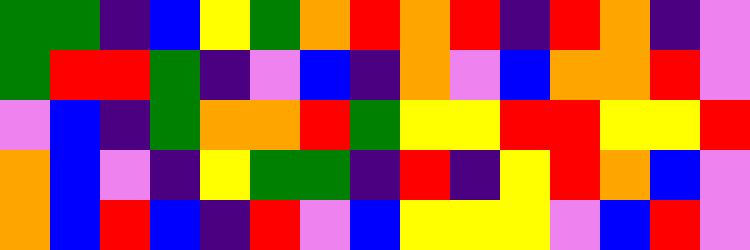[["green", "green", "indigo", "blue", "yellow", "green", "orange", "red", "orange", "red", "indigo", "red", "orange", "indigo", "violet"], ["green", "red", "red", "green", "indigo", "violet", "blue", "indigo", "orange", "violet", "blue", "orange", "orange", "red", "violet"], ["violet", "blue", "indigo", "green", "orange", "orange", "red", "green", "yellow", "yellow", "red", "red", "yellow", "yellow", "red"], ["orange", "blue", "violet", "indigo", "yellow", "green", "green", "indigo", "red", "indigo", "yellow", "red", "orange", "blue", "violet"], ["orange", "blue", "red", "blue", "indigo", "red", "violet", "blue", "yellow", "yellow", "yellow", "violet", "blue", "red", "violet"]]